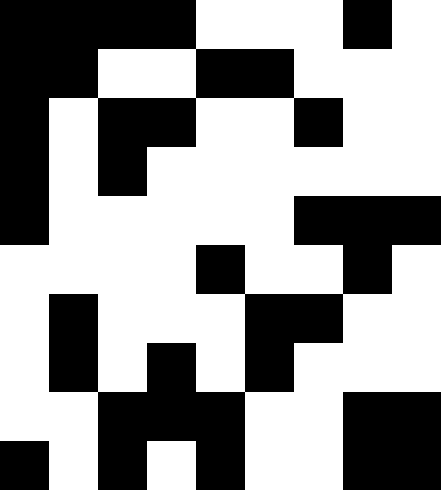[["black", "black", "black", "black", "white", "white", "white", "black", "white"], ["black", "black", "white", "white", "black", "black", "white", "white", "white"], ["black", "white", "black", "black", "white", "white", "black", "white", "white"], ["black", "white", "black", "white", "white", "white", "white", "white", "white"], ["black", "white", "white", "white", "white", "white", "black", "black", "black"], ["white", "white", "white", "white", "black", "white", "white", "black", "white"], ["white", "black", "white", "white", "white", "black", "black", "white", "white"], ["white", "black", "white", "black", "white", "black", "white", "white", "white"], ["white", "white", "black", "black", "black", "white", "white", "black", "black"], ["black", "white", "black", "white", "black", "white", "white", "black", "black"]]